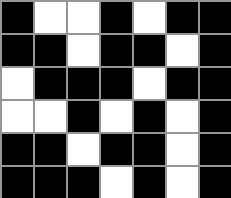[["black", "white", "white", "black", "white", "black", "black"], ["black", "black", "white", "black", "black", "white", "black"], ["white", "black", "black", "black", "white", "black", "black"], ["white", "white", "black", "white", "black", "white", "black"], ["black", "black", "white", "black", "black", "white", "black"], ["black", "black", "black", "white", "black", "white", "black"]]